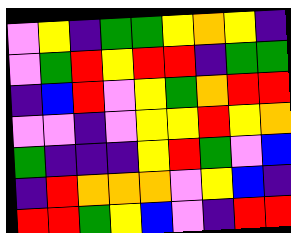[["violet", "yellow", "indigo", "green", "green", "yellow", "orange", "yellow", "indigo"], ["violet", "green", "red", "yellow", "red", "red", "indigo", "green", "green"], ["indigo", "blue", "red", "violet", "yellow", "green", "orange", "red", "red"], ["violet", "violet", "indigo", "violet", "yellow", "yellow", "red", "yellow", "orange"], ["green", "indigo", "indigo", "indigo", "yellow", "red", "green", "violet", "blue"], ["indigo", "red", "orange", "orange", "orange", "violet", "yellow", "blue", "indigo"], ["red", "red", "green", "yellow", "blue", "violet", "indigo", "red", "red"]]